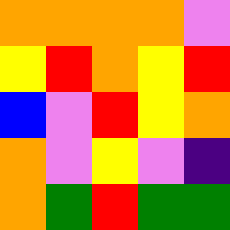[["orange", "orange", "orange", "orange", "violet"], ["yellow", "red", "orange", "yellow", "red"], ["blue", "violet", "red", "yellow", "orange"], ["orange", "violet", "yellow", "violet", "indigo"], ["orange", "green", "red", "green", "green"]]